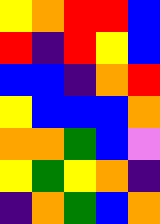[["yellow", "orange", "red", "red", "blue"], ["red", "indigo", "red", "yellow", "blue"], ["blue", "blue", "indigo", "orange", "red"], ["yellow", "blue", "blue", "blue", "orange"], ["orange", "orange", "green", "blue", "violet"], ["yellow", "green", "yellow", "orange", "indigo"], ["indigo", "orange", "green", "blue", "orange"]]